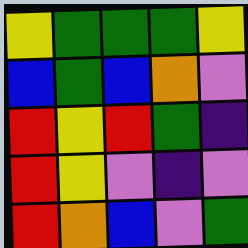[["yellow", "green", "green", "green", "yellow"], ["blue", "green", "blue", "orange", "violet"], ["red", "yellow", "red", "green", "indigo"], ["red", "yellow", "violet", "indigo", "violet"], ["red", "orange", "blue", "violet", "green"]]